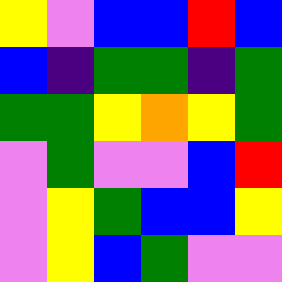[["yellow", "violet", "blue", "blue", "red", "blue"], ["blue", "indigo", "green", "green", "indigo", "green"], ["green", "green", "yellow", "orange", "yellow", "green"], ["violet", "green", "violet", "violet", "blue", "red"], ["violet", "yellow", "green", "blue", "blue", "yellow"], ["violet", "yellow", "blue", "green", "violet", "violet"]]